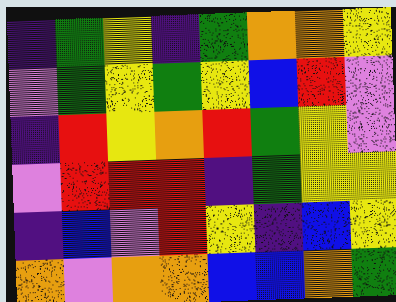[["indigo", "green", "yellow", "indigo", "green", "orange", "orange", "yellow"], ["violet", "green", "yellow", "green", "yellow", "blue", "red", "violet"], ["indigo", "red", "yellow", "orange", "red", "green", "yellow", "violet"], ["violet", "red", "red", "red", "indigo", "green", "yellow", "yellow"], ["indigo", "blue", "violet", "red", "yellow", "indigo", "blue", "yellow"], ["orange", "violet", "orange", "orange", "blue", "blue", "orange", "green"]]